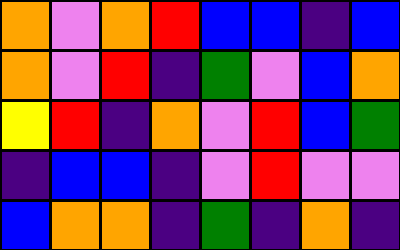[["orange", "violet", "orange", "red", "blue", "blue", "indigo", "blue"], ["orange", "violet", "red", "indigo", "green", "violet", "blue", "orange"], ["yellow", "red", "indigo", "orange", "violet", "red", "blue", "green"], ["indigo", "blue", "blue", "indigo", "violet", "red", "violet", "violet"], ["blue", "orange", "orange", "indigo", "green", "indigo", "orange", "indigo"]]